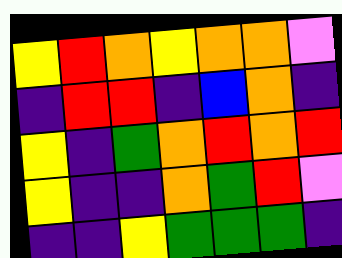[["yellow", "red", "orange", "yellow", "orange", "orange", "violet"], ["indigo", "red", "red", "indigo", "blue", "orange", "indigo"], ["yellow", "indigo", "green", "orange", "red", "orange", "red"], ["yellow", "indigo", "indigo", "orange", "green", "red", "violet"], ["indigo", "indigo", "yellow", "green", "green", "green", "indigo"]]